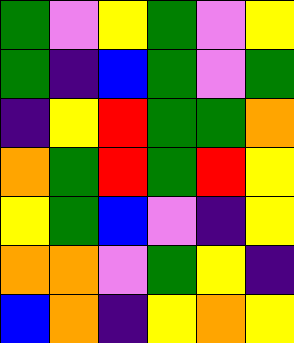[["green", "violet", "yellow", "green", "violet", "yellow"], ["green", "indigo", "blue", "green", "violet", "green"], ["indigo", "yellow", "red", "green", "green", "orange"], ["orange", "green", "red", "green", "red", "yellow"], ["yellow", "green", "blue", "violet", "indigo", "yellow"], ["orange", "orange", "violet", "green", "yellow", "indigo"], ["blue", "orange", "indigo", "yellow", "orange", "yellow"]]